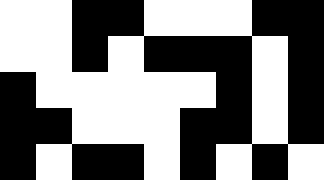[["white", "white", "black", "black", "white", "white", "white", "black", "black"], ["white", "white", "black", "white", "black", "black", "black", "white", "black"], ["black", "white", "white", "white", "white", "white", "black", "white", "black"], ["black", "black", "white", "white", "white", "black", "black", "white", "black"], ["black", "white", "black", "black", "white", "black", "white", "black", "white"]]